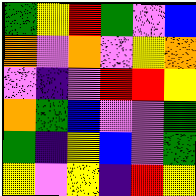[["green", "yellow", "red", "green", "violet", "blue"], ["orange", "violet", "orange", "violet", "yellow", "orange"], ["violet", "indigo", "violet", "red", "red", "yellow"], ["orange", "green", "blue", "violet", "violet", "green"], ["green", "indigo", "yellow", "blue", "violet", "green"], ["yellow", "violet", "yellow", "indigo", "red", "yellow"]]